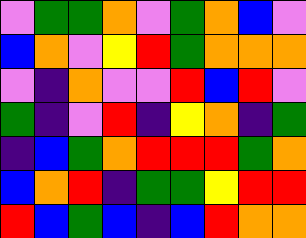[["violet", "green", "green", "orange", "violet", "green", "orange", "blue", "violet"], ["blue", "orange", "violet", "yellow", "red", "green", "orange", "orange", "orange"], ["violet", "indigo", "orange", "violet", "violet", "red", "blue", "red", "violet"], ["green", "indigo", "violet", "red", "indigo", "yellow", "orange", "indigo", "green"], ["indigo", "blue", "green", "orange", "red", "red", "red", "green", "orange"], ["blue", "orange", "red", "indigo", "green", "green", "yellow", "red", "red"], ["red", "blue", "green", "blue", "indigo", "blue", "red", "orange", "orange"]]